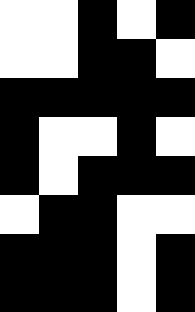[["white", "white", "black", "white", "black"], ["white", "white", "black", "black", "white"], ["black", "black", "black", "black", "black"], ["black", "white", "white", "black", "white"], ["black", "white", "black", "black", "black"], ["white", "black", "black", "white", "white"], ["black", "black", "black", "white", "black"], ["black", "black", "black", "white", "black"]]